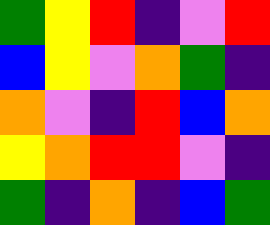[["green", "yellow", "red", "indigo", "violet", "red"], ["blue", "yellow", "violet", "orange", "green", "indigo"], ["orange", "violet", "indigo", "red", "blue", "orange"], ["yellow", "orange", "red", "red", "violet", "indigo"], ["green", "indigo", "orange", "indigo", "blue", "green"]]